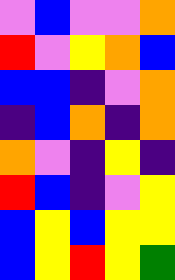[["violet", "blue", "violet", "violet", "orange"], ["red", "violet", "yellow", "orange", "blue"], ["blue", "blue", "indigo", "violet", "orange"], ["indigo", "blue", "orange", "indigo", "orange"], ["orange", "violet", "indigo", "yellow", "indigo"], ["red", "blue", "indigo", "violet", "yellow"], ["blue", "yellow", "blue", "yellow", "yellow"], ["blue", "yellow", "red", "yellow", "green"]]